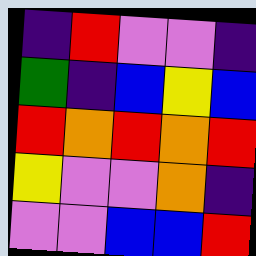[["indigo", "red", "violet", "violet", "indigo"], ["green", "indigo", "blue", "yellow", "blue"], ["red", "orange", "red", "orange", "red"], ["yellow", "violet", "violet", "orange", "indigo"], ["violet", "violet", "blue", "blue", "red"]]